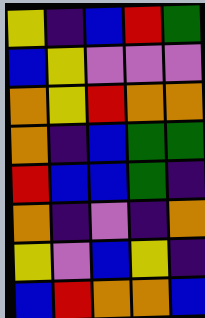[["yellow", "indigo", "blue", "red", "green"], ["blue", "yellow", "violet", "violet", "violet"], ["orange", "yellow", "red", "orange", "orange"], ["orange", "indigo", "blue", "green", "green"], ["red", "blue", "blue", "green", "indigo"], ["orange", "indigo", "violet", "indigo", "orange"], ["yellow", "violet", "blue", "yellow", "indigo"], ["blue", "red", "orange", "orange", "blue"]]